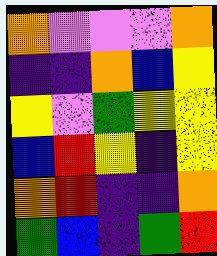[["orange", "violet", "violet", "violet", "orange"], ["indigo", "indigo", "orange", "blue", "yellow"], ["yellow", "violet", "green", "yellow", "yellow"], ["blue", "red", "yellow", "indigo", "yellow"], ["orange", "red", "indigo", "indigo", "orange"], ["green", "blue", "indigo", "green", "red"]]